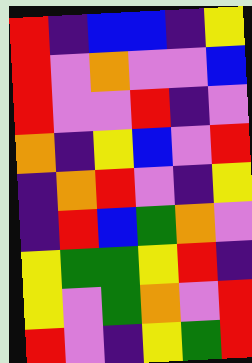[["red", "indigo", "blue", "blue", "indigo", "yellow"], ["red", "violet", "orange", "violet", "violet", "blue"], ["red", "violet", "violet", "red", "indigo", "violet"], ["orange", "indigo", "yellow", "blue", "violet", "red"], ["indigo", "orange", "red", "violet", "indigo", "yellow"], ["indigo", "red", "blue", "green", "orange", "violet"], ["yellow", "green", "green", "yellow", "red", "indigo"], ["yellow", "violet", "green", "orange", "violet", "red"], ["red", "violet", "indigo", "yellow", "green", "red"]]